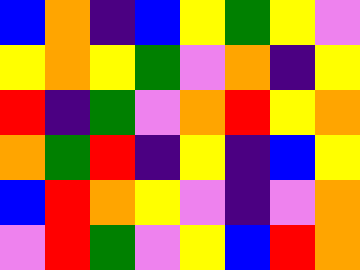[["blue", "orange", "indigo", "blue", "yellow", "green", "yellow", "violet"], ["yellow", "orange", "yellow", "green", "violet", "orange", "indigo", "yellow"], ["red", "indigo", "green", "violet", "orange", "red", "yellow", "orange"], ["orange", "green", "red", "indigo", "yellow", "indigo", "blue", "yellow"], ["blue", "red", "orange", "yellow", "violet", "indigo", "violet", "orange"], ["violet", "red", "green", "violet", "yellow", "blue", "red", "orange"]]